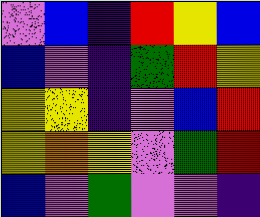[["violet", "blue", "indigo", "red", "yellow", "blue"], ["blue", "violet", "indigo", "green", "red", "yellow"], ["yellow", "yellow", "indigo", "violet", "blue", "red"], ["yellow", "orange", "yellow", "violet", "green", "red"], ["blue", "violet", "green", "violet", "violet", "indigo"]]